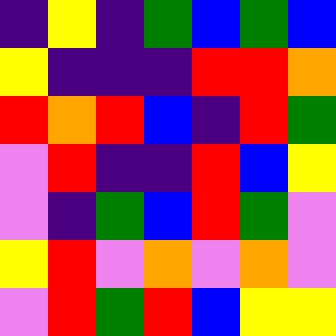[["indigo", "yellow", "indigo", "green", "blue", "green", "blue"], ["yellow", "indigo", "indigo", "indigo", "red", "red", "orange"], ["red", "orange", "red", "blue", "indigo", "red", "green"], ["violet", "red", "indigo", "indigo", "red", "blue", "yellow"], ["violet", "indigo", "green", "blue", "red", "green", "violet"], ["yellow", "red", "violet", "orange", "violet", "orange", "violet"], ["violet", "red", "green", "red", "blue", "yellow", "yellow"]]